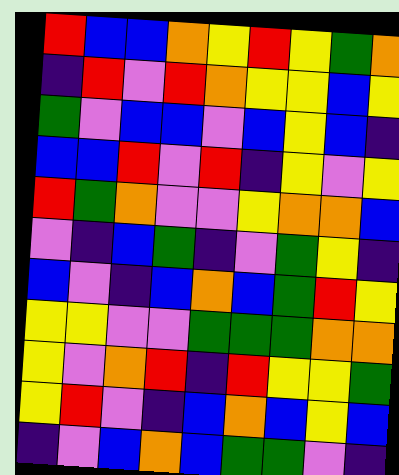[["red", "blue", "blue", "orange", "yellow", "red", "yellow", "green", "orange"], ["indigo", "red", "violet", "red", "orange", "yellow", "yellow", "blue", "yellow"], ["green", "violet", "blue", "blue", "violet", "blue", "yellow", "blue", "indigo"], ["blue", "blue", "red", "violet", "red", "indigo", "yellow", "violet", "yellow"], ["red", "green", "orange", "violet", "violet", "yellow", "orange", "orange", "blue"], ["violet", "indigo", "blue", "green", "indigo", "violet", "green", "yellow", "indigo"], ["blue", "violet", "indigo", "blue", "orange", "blue", "green", "red", "yellow"], ["yellow", "yellow", "violet", "violet", "green", "green", "green", "orange", "orange"], ["yellow", "violet", "orange", "red", "indigo", "red", "yellow", "yellow", "green"], ["yellow", "red", "violet", "indigo", "blue", "orange", "blue", "yellow", "blue"], ["indigo", "violet", "blue", "orange", "blue", "green", "green", "violet", "indigo"]]